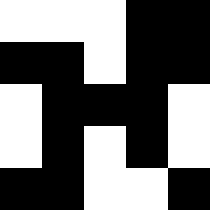[["white", "white", "white", "black", "black"], ["black", "black", "white", "black", "black"], ["white", "black", "black", "black", "white"], ["white", "black", "white", "black", "white"], ["black", "black", "white", "white", "black"]]